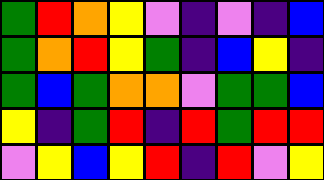[["green", "red", "orange", "yellow", "violet", "indigo", "violet", "indigo", "blue"], ["green", "orange", "red", "yellow", "green", "indigo", "blue", "yellow", "indigo"], ["green", "blue", "green", "orange", "orange", "violet", "green", "green", "blue"], ["yellow", "indigo", "green", "red", "indigo", "red", "green", "red", "red"], ["violet", "yellow", "blue", "yellow", "red", "indigo", "red", "violet", "yellow"]]